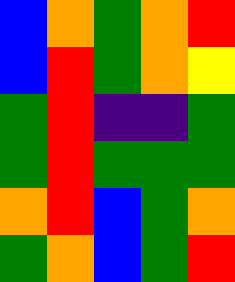[["blue", "orange", "green", "orange", "red"], ["blue", "red", "green", "orange", "yellow"], ["green", "red", "indigo", "indigo", "green"], ["green", "red", "green", "green", "green"], ["orange", "red", "blue", "green", "orange"], ["green", "orange", "blue", "green", "red"]]